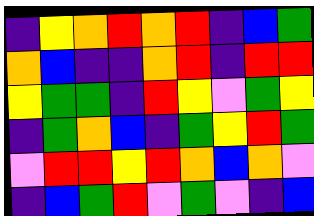[["indigo", "yellow", "orange", "red", "orange", "red", "indigo", "blue", "green"], ["orange", "blue", "indigo", "indigo", "orange", "red", "indigo", "red", "red"], ["yellow", "green", "green", "indigo", "red", "yellow", "violet", "green", "yellow"], ["indigo", "green", "orange", "blue", "indigo", "green", "yellow", "red", "green"], ["violet", "red", "red", "yellow", "red", "orange", "blue", "orange", "violet"], ["indigo", "blue", "green", "red", "violet", "green", "violet", "indigo", "blue"]]